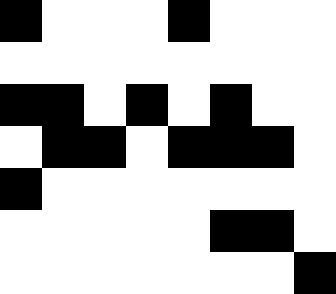[["black", "white", "white", "white", "black", "white", "white", "white"], ["white", "white", "white", "white", "white", "white", "white", "white"], ["black", "black", "white", "black", "white", "black", "white", "white"], ["white", "black", "black", "white", "black", "black", "black", "white"], ["black", "white", "white", "white", "white", "white", "white", "white"], ["white", "white", "white", "white", "white", "black", "black", "white"], ["white", "white", "white", "white", "white", "white", "white", "black"]]